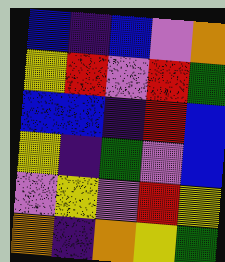[["blue", "indigo", "blue", "violet", "orange"], ["yellow", "red", "violet", "red", "green"], ["blue", "blue", "indigo", "red", "blue"], ["yellow", "indigo", "green", "violet", "blue"], ["violet", "yellow", "violet", "red", "yellow"], ["orange", "indigo", "orange", "yellow", "green"]]